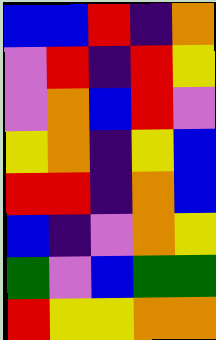[["blue", "blue", "red", "indigo", "orange"], ["violet", "red", "indigo", "red", "yellow"], ["violet", "orange", "blue", "red", "violet"], ["yellow", "orange", "indigo", "yellow", "blue"], ["red", "red", "indigo", "orange", "blue"], ["blue", "indigo", "violet", "orange", "yellow"], ["green", "violet", "blue", "green", "green"], ["red", "yellow", "yellow", "orange", "orange"]]